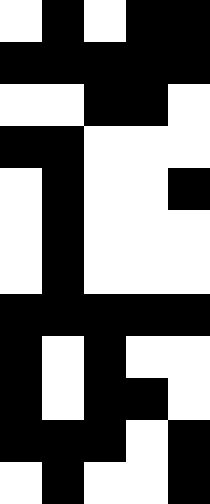[["white", "black", "white", "black", "black"], ["black", "black", "black", "black", "black"], ["white", "white", "black", "black", "white"], ["black", "black", "white", "white", "white"], ["white", "black", "white", "white", "black"], ["white", "black", "white", "white", "white"], ["white", "black", "white", "white", "white"], ["black", "black", "black", "black", "black"], ["black", "white", "black", "white", "white"], ["black", "white", "black", "black", "white"], ["black", "black", "black", "white", "black"], ["white", "black", "white", "white", "black"]]